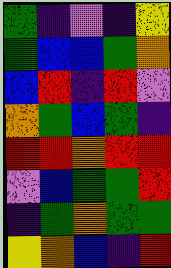[["green", "indigo", "violet", "indigo", "yellow"], ["green", "blue", "blue", "green", "orange"], ["blue", "red", "indigo", "red", "violet"], ["orange", "green", "blue", "green", "indigo"], ["red", "red", "orange", "red", "red"], ["violet", "blue", "green", "green", "red"], ["indigo", "green", "orange", "green", "green"], ["yellow", "orange", "blue", "indigo", "red"]]